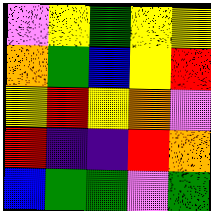[["violet", "yellow", "green", "yellow", "yellow"], ["orange", "green", "blue", "yellow", "red"], ["yellow", "red", "yellow", "orange", "violet"], ["red", "indigo", "indigo", "red", "orange"], ["blue", "green", "green", "violet", "green"]]